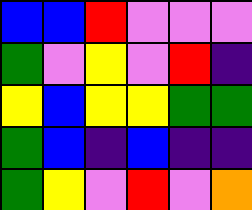[["blue", "blue", "red", "violet", "violet", "violet"], ["green", "violet", "yellow", "violet", "red", "indigo"], ["yellow", "blue", "yellow", "yellow", "green", "green"], ["green", "blue", "indigo", "blue", "indigo", "indigo"], ["green", "yellow", "violet", "red", "violet", "orange"]]